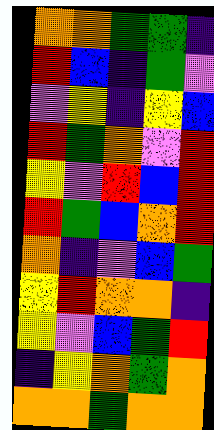[["orange", "orange", "green", "green", "indigo"], ["red", "blue", "indigo", "green", "violet"], ["violet", "yellow", "indigo", "yellow", "blue"], ["red", "green", "orange", "violet", "red"], ["yellow", "violet", "red", "blue", "red"], ["red", "green", "blue", "orange", "red"], ["orange", "indigo", "violet", "blue", "green"], ["yellow", "red", "orange", "orange", "indigo"], ["yellow", "violet", "blue", "green", "red"], ["indigo", "yellow", "orange", "green", "orange"], ["orange", "orange", "green", "orange", "orange"]]